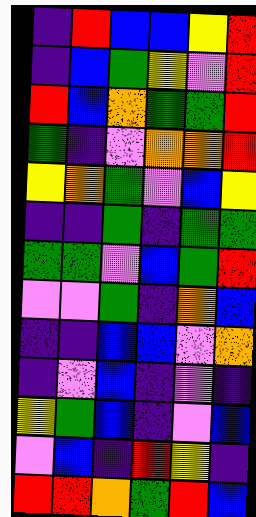[["indigo", "red", "blue", "blue", "yellow", "red"], ["indigo", "blue", "green", "yellow", "violet", "red"], ["red", "blue", "orange", "green", "green", "red"], ["green", "indigo", "violet", "orange", "orange", "red"], ["yellow", "orange", "green", "violet", "blue", "yellow"], ["indigo", "indigo", "green", "indigo", "green", "green"], ["green", "green", "violet", "blue", "green", "red"], ["violet", "violet", "green", "indigo", "orange", "blue"], ["indigo", "indigo", "blue", "blue", "violet", "orange"], ["indigo", "violet", "blue", "indigo", "violet", "indigo"], ["yellow", "green", "blue", "indigo", "violet", "blue"], ["violet", "blue", "indigo", "red", "yellow", "indigo"], ["red", "red", "orange", "green", "red", "blue"]]